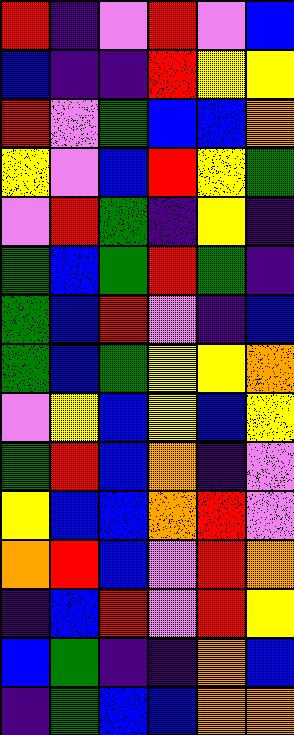[["red", "indigo", "violet", "red", "violet", "blue"], ["blue", "indigo", "indigo", "red", "yellow", "yellow"], ["red", "violet", "green", "blue", "blue", "orange"], ["yellow", "violet", "blue", "red", "yellow", "green"], ["violet", "red", "green", "indigo", "yellow", "indigo"], ["green", "blue", "green", "red", "green", "indigo"], ["green", "blue", "red", "violet", "indigo", "blue"], ["green", "blue", "green", "yellow", "yellow", "orange"], ["violet", "yellow", "blue", "yellow", "blue", "yellow"], ["green", "red", "blue", "orange", "indigo", "violet"], ["yellow", "blue", "blue", "orange", "red", "violet"], ["orange", "red", "blue", "violet", "red", "orange"], ["indigo", "blue", "red", "violet", "red", "yellow"], ["blue", "green", "indigo", "indigo", "orange", "blue"], ["indigo", "green", "blue", "blue", "orange", "orange"]]